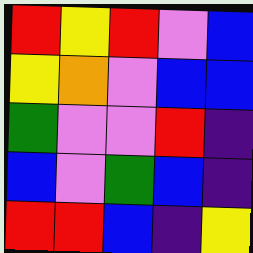[["red", "yellow", "red", "violet", "blue"], ["yellow", "orange", "violet", "blue", "blue"], ["green", "violet", "violet", "red", "indigo"], ["blue", "violet", "green", "blue", "indigo"], ["red", "red", "blue", "indigo", "yellow"]]